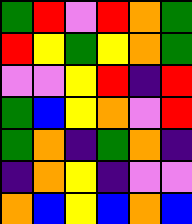[["green", "red", "violet", "red", "orange", "green"], ["red", "yellow", "green", "yellow", "orange", "green"], ["violet", "violet", "yellow", "red", "indigo", "red"], ["green", "blue", "yellow", "orange", "violet", "red"], ["green", "orange", "indigo", "green", "orange", "indigo"], ["indigo", "orange", "yellow", "indigo", "violet", "violet"], ["orange", "blue", "yellow", "blue", "orange", "blue"]]